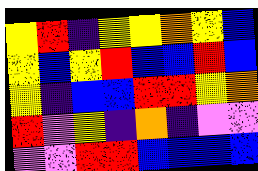[["yellow", "red", "indigo", "yellow", "yellow", "orange", "yellow", "blue"], ["yellow", "blue", "yellow", "red", "blue", "blue", "red", "blue"], ["yellow", "indigo", "blue", "blue", "red", "red", "yellow", "orange"], ["red", "violet", "yellow", "indigo", "orange", "indigo", "violet", "violet"], ["violet", "violet", "red", "red", "blue", "blue", "blue", "blue"]]